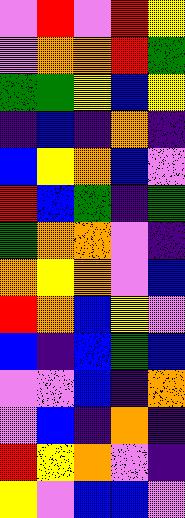[["violet", "red", "violet", "red", "yellow"], ["violet", "orange", "orange", "red", "green"], ["green", "green", "yellow", "blue", "yellow"], ["indigo", "blue", "indigo", "orange", "indigo"], ["blue", "yellow", "orange", "blue", "violet"], ["red", "blue", "green", "indigo", "green"], ["green", "orange", "orange", "violet", "indigo"], ["orange", "yellow", "orange", "violet", "blue"], ["red", "orange", "blue", "yellow", "violet"], ["blue", "indigo", "blue", "green", "blue"], ["violet", "violet", "blue", "indigo", "orange"], ["violet", "blue", "indigo", "orange", "indigo"], ["red", "yellow", "orange", "violet", "indigo"], ["yellow", "violet", "blue", "blue", "violet"]]